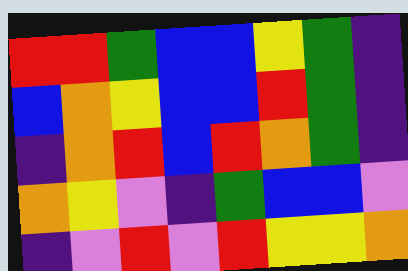[["red", "red", "green", "blue", "blue", "yellow", "green", "indigo"], ["blue", "orange", "yellow", "blue", "blue", "red", "green", "indigo"], ["indigo", "orange", "red", "blue", "red", "orange", "green", "indigo"], ["orange", "yellow", "violet", "indigo", "green", "blue", "blue", "violet"], ["indigo", "violet", "red", "violet", "red", "yellow", "yellow", "orange"]]